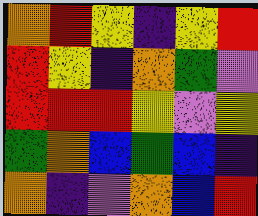[["orange", "red", "yellow", "indigo", "yellow", "red"], ["red", "yellow", "indigo", "orange", "green", "violet"], ["red", "red", "red", "yellow", "violet", "yellow"], ["green", "orange", "blue", "green", "blue", "indigo"], ["orange", "indigo", "violet", "orange", "blue", "red"]]